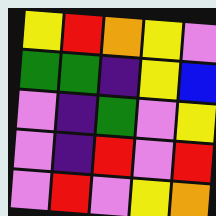[["yellow", "red", "orange", "yellow", "violet"], ["green", "green", "indigo", "yellow", "blue"], ["violet", "indigo", "green", "violet", "yellow"], ["violet", "indigo", "red", "violet", "red"], ["violet", "red", "violet", "yellow", "orange"]]